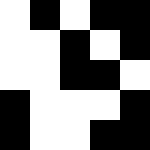[["white", "black", "white", "black", "black"], ["white", "white", "black", "white", "black"], ["white", "white", "black", "black", "white"], ["black", "white", "white", "white", "black"], ["black", "white", "white", "black", "black"]]